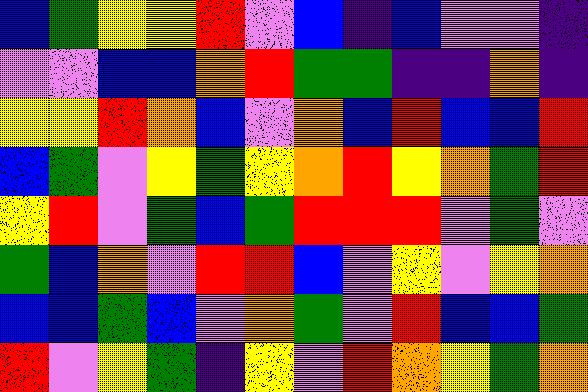[["blue", "green", "yellow", "yellow", "red", "violet", "blue", "indigo", "blue", "violet", "violet", "indigo"], ["violet", "violet", "blue", "blue", "orange", "red", "green", "green", "indigo", "indigo", "orange", "indigo"], ["yellow", "yellow", "red", "orange", "blue", "violet", "orange", "blue", "red", "blue", "blue", "red"], ["blue", "green", "violet", "yellow", "green", "yellow", "orange", "red", "yellow", "orange", "green", "red"], ["yellow", "red", "violet", "green", "blue", "green", "red", "red", "red", "violet", "green", "violet"], ["green", "blue", "orange", "violet", "red", "red", "blue", "violet", "yellow", "violet", "yellow", "orange"], ["blue", "blue", "green", "blue", "violet", "orange", "green", "violet", "red", "blue", "blue", "green"], ["red", "violet", "yellow", "green", "indigo", "yellow", "violet", "red", "orange", "yellow", "green", "orange"]]